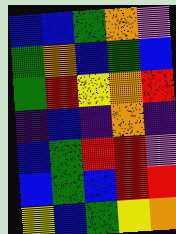[["blue", "blue", "green", "orange", "violet"], ["green", "orange", "blue", "green", "blue"], ["green", "red", "yellow", "orange", "red"], ["indigo", "blue", "indigo", "orange", "indigo"], ["blue", "green", "red", "red", "violet"], ["blue", "green", "blue", "red", "red"], ["yellow", "blue", "green", "yellow", "orange"]]